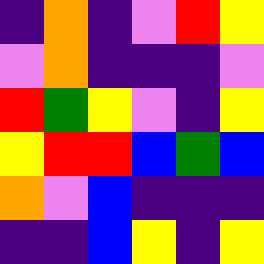[["indigo", "orange", "indigo", "violet", "red", "yellow"], ["violet", "orange", "indigo", "indigo", "indigo", "violet"], ["red", "green", "yellow", "violet", "indigo", "yellow"], ["yellow", "red", "red", "blue", "green", "blue"], ["orange", "violet", "blue", "indigo", "indigo", "indigo"], ["indigo", "indigo", "blue", "yellow", "indigo", "yellow"]]